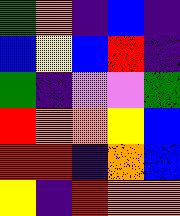[["green", "orange", "indigo", "blue", "indigo"], ["blue", "yellow", "blue", "red", "indigo"], ["green", "indigo", "violet", "violet", "green"], ["red", "orange", "orange", "yellow", "blue"], ["red", "red", "indigo", "orange", "blue"], ["yellow", "indigo", "red", "orange", "orange"]]